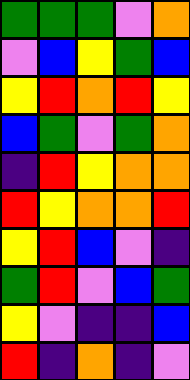[["green", "green", "green", "violet", "orange"], ["violet", "blue", "yellow", "green", "blue"], ["yellow", "red", "orange", "red", "yellow"], ["blue", "green", "violet", "green", "orange"], ["indigo", "red", "yellow", "orange", "orange"], ["red", "yellow", "orange", "orange", "red"], ["yellow", "red", "blue", "violet", "indigo"], ["green", "red", "violet", "blue", "green"], ["yellow", "violet", "indigo", "indigo", "blue"], ["red", "indigo", "orange", "indigo", "violet"]]